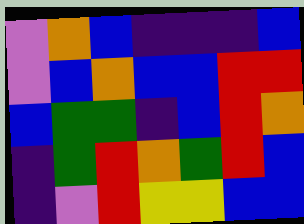[["violet", "orange", "blue", "indigo", "indigo", "indigo", "blue"], ["violet", "blue", "orange", "blue", "blue", "red", "red"], ["blue", "green", "green", "indigo", "blue", "red", "orange"], ["indigo", "green", "red", "orange", "green", "red", "blue"], ["indigo", "violet", "red", "yellow", "yellow", "blue", "blue"]]